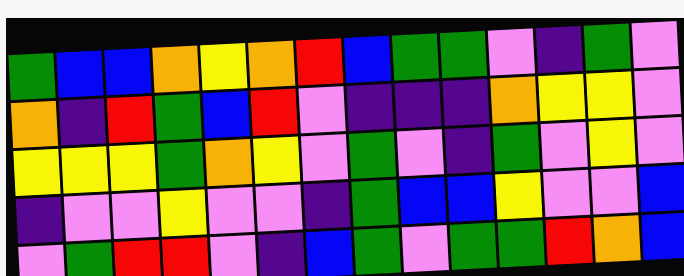[["green", "blue", "blue", "orange", "yellow", "orange", "red", "blue", "green", "green", "violet", "indigo", "green", "violet"], ["orange", "indigo", "red", "green", "blue", "red", "violet", "indigo", "indigo", "indigo", "orange", "yellow", "yellow", "violet"], ["yellow", "yellow", "yellow", "green", "orange", "yellow", "violet", "green", "violet", "indigo", "green", "violet", "yellow", "violet"], ["indigo", "violet", "violet", "yellow", "violet", "violet", "indigo", "green", "blue", "blue", "yellow", "violet", "violet", "blue"], ["violet", "green", "red", "red", "violet", "indigo", "blue", "green", "violet", "green", "green", "red", "orange", "blue"]]